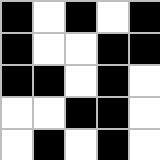[["black", "white", "black", "white", "black"], ["black", "white", "white", "black", "black"], ["black", "black", "white", "black", "white"], ["white", "white", "black", "black", "white"], ["white", "black", "white", "black", "white"]]